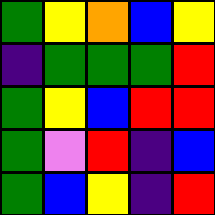[["green", "yellow", "orange", "blue", "yellow"], ["indigo", "green", "green", "green", "red"], ["green", "yellow", "blue", "red", "red"], ["green", "violet", "red", "indigo", "blue"], ["green", "blue", "yellow", "indigo", "red"]]